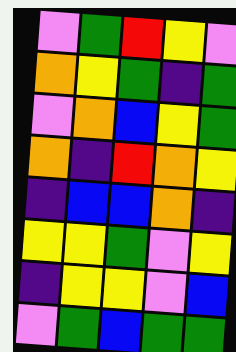[["violet", "green", "red", "yellow", "violet"], ["orange", "yellow", "green", "indigo", "green"], ["violet", "orange", "blue", "yellow", "green"], ["orange", "indigo", "red", "orange", "yellow"], ["indigo", "blue", "blue", "orange", "indigo"], ["yellow", "yellow", "green", "violet", "yellow"], ["indigo", "yellow", "yellow", "violet", "blue"], ["violet", "green", "blue", "green", "green"]]